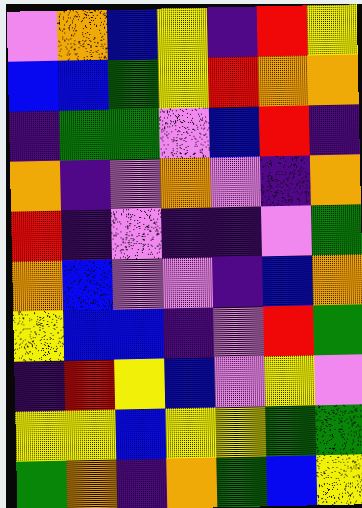[["violet", "orange", "blue", "yellow", "indigo", "red", "yellow"], ["blue", "blue", "green", "yellow", "red", "orange", "orange"], ["indigo", "green", "green", "violet", "blue", "red", "indigo"], ["orange", "indigo", "violet", "orange", "violet", "indigo", "orange"], ["red", "indigo", "violet", "indigo", "indigo", "violet", "green"], ["orange", "blue", "violet", "violet", "indigo", "blue", "orange"], ["yellow", "blue", "blue", "indigo", "violet", "red", "green"], ["indigo", "red", "yellow", "blue", "violet", "yellow", "violet"], ["yellow", "yellow", "blue", "yellow", "yellow", "green", "green"], ["green", "orange", "indigo", "orange", "green", "blue", "yellow"]]